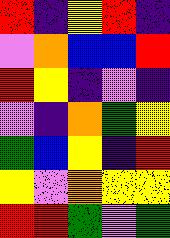[["red", "indigo", "yellow", "red", "indigo"], ["violet", "orange", "blue", "blue", "red"], ["red", "yellow", "indigo", "violet", "indigo"], ["violet", "indigo", "orange", "green", "yellow"], ["green", "blue", "yellow", "indigo", "red"], ["yellow", "violet", "orange", "yellow", "yellow"], ["red", "red", "green", "violet", "green"]]